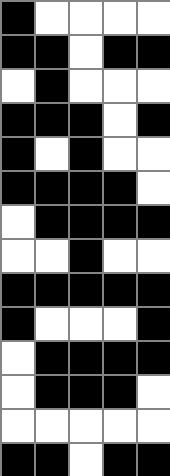[["black", "white", "white", "white", "white"], ["black", "black", "white", "black", "black"], ["white", "black", "white", "white", "white"], ["black", "black", "black", "white", "black"], ["black", "white", "black", "white", "white"], ["black", "black", "black", "black", "white"], ["white", "black", "black", "black", "black"], ["white", "white", "black", "white", "white"], ["black", "black", "black", "black", "black"], ["black", "white", "white", "white", "black"], ["white", "black", "black", "black", "black"], ["white", "black", "black", "black", "white"], ["white", "white", "white", "white", "white"], ["black", "black", "white", "black", "black"]]